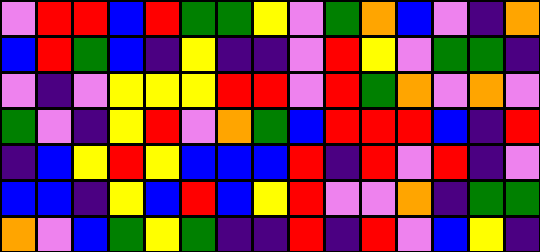[["violet", "red", "red", "blue", "red", "green", "green", "yellow", "violet", "green", "orange", "blue", "violet", "indigo", "orange"], ["blue", "red", "green", "blue", "indigo", "yellow", "indigo", "indigo", "violet", "red", "yellow", "violet", "green", "green", "indigo"], ["violet", "indigo", "violet", "yellow", "yellow", "yellow", "red", "red", "violet", "red", "green", "orange", "violet", "orange", "violet"], ["green", "violet", "indigo", "yellow", "red", "violet", "orange", "green", "blue", "red", "red", "red", "blue", "indigo", "red"], ["indigo", "blue", "yellow", "red", "yellow", "blue", "blue", "blue", "red", "indigo", "red", "violet", "red", "indigo", "violet"], ["blue", "blue", "indigo", "yellow", "blue", "red", "blue", "yellow", "red", "violet", "violet", "orange", "indigo", "green", "green"], ["orange", "violet", "blue", "green", "yellow", "green", "indigo", "indigo", "red", "indigo", "red", "violet", "blue", "yellow", "indigo"]]